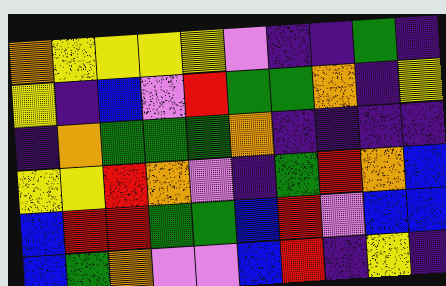[["orange", "yellow", "yellow", "yellow", "yellow", "violet", "indigo", "indigo", "green", "indigo"], ["yellow", "indigo", "blue", "violet", "red", "green", "green", "orange", "indigo", "yellow"], ["indigo", "orange", "green", "green", "green", "orange", "indigo", "indigo", "indigo", "indigo"], ["yellow", "yellow", "red", "orange", "violet", "indigo", "green", "red", "orange", "blue"], ["blue", "red", "red", "green", "green", "blue", "red", "violet", "blue", "blue"], ["blue", "green", "orange", "violet", "violet", "blue", "red", "indigo", "yellow", "indigo"]]